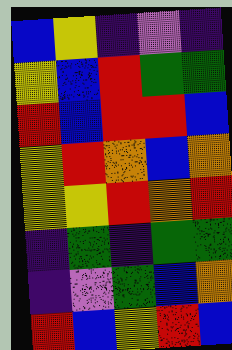[["blue", "yellow", "indigo", "violet", "indigo"], ["yellow", "blue", "red", "green", "green"], ["red", "blue", "red", "red", "blue"], ["yellow", "red", "orange", "blue", "orange"], ["yellow", "yellow", "red", "orange", "red"], ["indigo", "green", "indigo", "green", "green"], ["indigo", "violet", "green", "blue", "orange"], ["red", "blue", "yellow", "red", "blue"]]